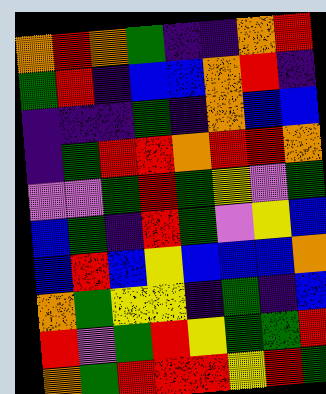[["orange", "red", "orange", "green", "indigo", "indigo", "orange", "red"], ["green", "red", "indigo", "blue", "blue", "orange", "red", "indigo"], ["indigo", "indigo", "indigo", "green", "indigo", "orange", "blue", "blue"], ["indigo", "green", "red", "red", "orange", "red", "red", "orange"], ["violet", "violet", "green", "red", "green", "yellow", "violet", "green"], ["blue", "green", "indigo", "red", "green", "violet", "yellow", "blue"], ["blue", "red", "blue", "yellow", "blue", "blue", "blue", "orange"], ["orange", "green", "yellow", "yellow", "indigo", "green", "indigo", "blue"], ["red", "violet", "green", "red", "yellow", "green", "green", "red"], ["orange", "green", "red", "red", "red", "yellow", "red", "green"]]